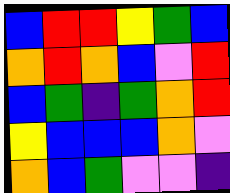[["blue", "red", "red", "yellow", "green", "blue"], ["orange", "red", "orange", "blue", "violet", "red"], ["blue", "green", "indigo", "green", "orange", "red"], ["yellow", "blue", "blue", "blue", "orange", "violet"], ["orange", "blue", "green", "violet", "violet", "indigo"]]